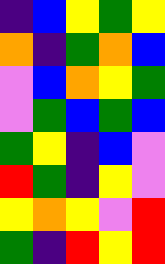[["indigo", "blue", "yellow", "green", "yellow"], ["orange", "indigo", "green", "orange", "blue"], ["violet", "blue", "orange", "yellow", "green"], ["violet", "green", "blue", "green", "blue"], ["green", "yellow", "indigo", "blue", "violet"], ["red", "green", "indigo", "yellow", "violet"], ["yellow", "orange", "yellow", "violet", "red"], ["green", "indigo", "red", "yellow", "red"]]